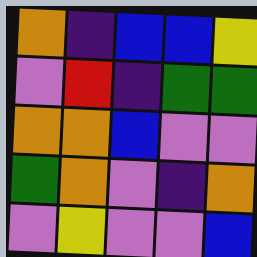[["orange", "indigo", "blue", "blue", "yellow"], ["violet", "red", "indigo", "green", "green"], ["orange", "orange", "blue", "violet", "violet"], ["green", "orange", "violet", "indigo", "orange"], ["violet", "yellow", "violet", "violet", "blue"]]